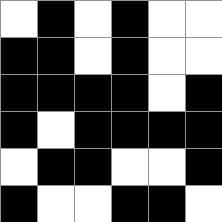[["white", "black", "white", "black", "white", "white"], ["black", "black", "white", "black", "white", "white"], ["black", "black", "black", "black", "white", "black"], ["black", "white", "black", "black", "black", "black"], ["white", "black", "black", "white", "white", "black"], ["black", "white", "white", "black", "black", "white"]]